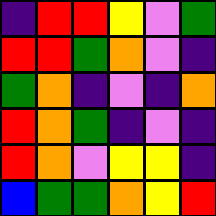[["indigo", "red", "red", "yellow", "violet", "green"], ["red", "red", "green", "orange", "violet", "indigo"], ["green", "orange", "indigo", "violet", "indigo", "orange"], ["red", "orange", "green", "indigo", "violet", "indigo"], ["red", "orange", "violet", "yellow", "yellow", "indigo"], ["blue", "green", "green", "orange", "yellow", "red"]]